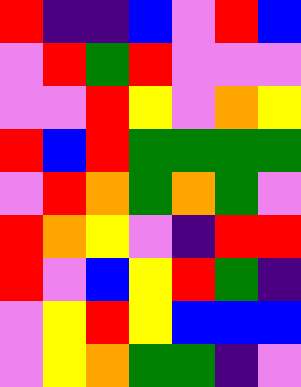[["red", "indigo", "indigo", "blue", "violet", "red", "blue"], ["violet", "red", "green", "red", "violet", "violet", "violet"], ["violet", "violet", "red", "yellow", "violet", "orange", "yellow"], ["red", "blue", "red", "green", "green", "green", "green"], ["violet", "red", "orange", "green", "orange", "green", "violet"], ["red", "orange", "yellow", "violet", "indigo", "red", "red"], ["red", "violet", "blue", "yellow", "red", "green", "indigo"], ["violet", "yellow", "red", "yellow", "blue", "blue", "blue"], ["violet", "yellow", "orange", "green", "green", "indigo", "violet"]]